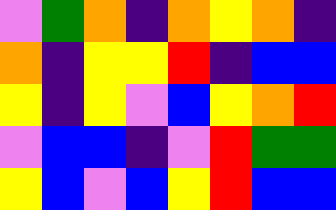[["violet", "green", "orange", "indigo", "orange", "yellow", "orange", "indigo"], ["orange", "indigo", "yellow", "yellow", "red", "indigo", "blue", "blue"], ["yellow", "indigo", "yellow", "violet", "blue", "yellow", "orange", "red"], ["violet", "blue", "blue", "indigo", "violet", "red", "green", "green"], ["yellow", "blue", "violet", "blue", "yellow", "red", "blue", "blue"]]